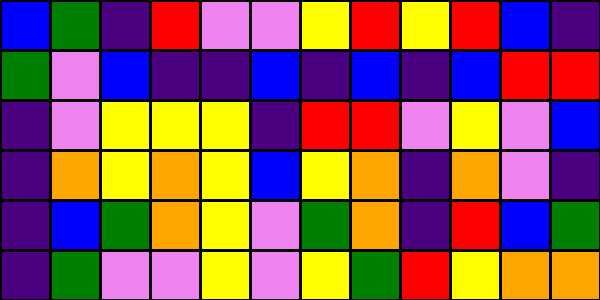[["blue", "green", "indigo", "red", "violet", "violet", "yellow", "red", "yellow", "red", "blue", "indigo"], ["green", "violet", "blue", "indigo", "indigo", "blue", "indigo", "blue", "indigo", "blue", "red", "red"], ["indigo", "violet", "yellow", "yellow", "yellow", "indigo", "red", "red", "violet", "yellow", "violet", "blue"], ["indigo", "orange", "yellow", "orange", "yellow", "blue", "yellow", "orange", "indigo", "orange", "violet", "indigo"], ["indigo", "blue", "green", "orange", "yellow", "violet", "green", "orange", "indigo", "red", "blue", "green"], ["indigo", "green", "violet", "violet", "yellow", "violet", "yellow", "green", "red", "yellow", "orange", "orange"]]